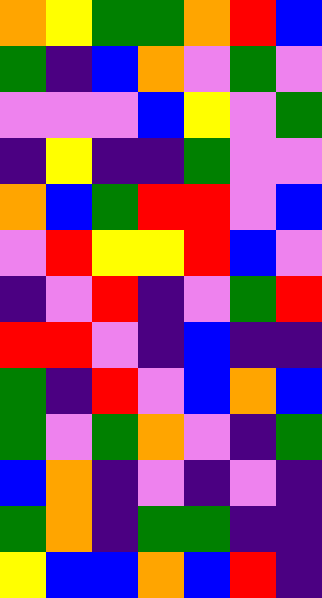[["orange", "yellow", "green", "green", "orange", "red", "blue"], ["green", "indigo", "blue", "orange", "violet", "green", "violet"], ["violet", "violet", "violet", "blue", "yellow", "violet", "green"], ["indigo", "yellow", "indigo", "indigo", "green", "violet", "violet"], ["orange", "blue", "green", "red", "red", "violet", "blue"], ["violet", "red", "yellow", "yellow", "red", "blue", "violet"], ["indigo", "violet", "red", "indigo", "violet", "green", "red"], ["red", "red", "violet", "indigo", "blue", "indigo", "indigo"], ["green", "indigo", "red", "violet", "blue", "orange", "blue"], ["green", "violet", "green", "orange", "violet", "indigo", "green"], ["blue", "orange", "indigo", "violet", "indigo", "violet", "indigo"], ["green", "orange", "indigo", "green", "green", "indigo", "indigo"], ["yellow", "blue", "blue", "orange", "blue", "red", "indigo"]]